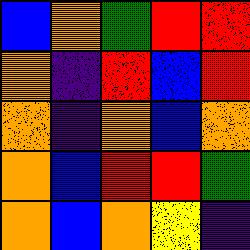[["blue", "orange", "green", "red", "red"], ["orange", "indigo", "red", "blue", "red"], ["orange", "indigo", "orange", "blue", "orange"], ["orange", "blue", "red", "red", "green"], ["orange", "blue", "orange", "yellow", "indigo"]]